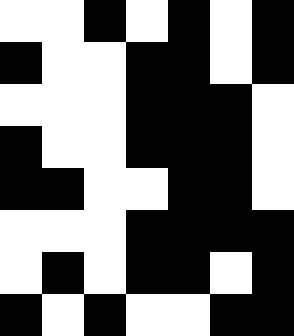[["white", "white", "black", "white", "black", "white", "black"], ["black", "white", "white", "black", "black", "white", "black"], ["white", "white", "white", "black", "black", "black", "white"], ["black", "white", "white", "black", "black", "black", "white"], ["black", "black", "white", "white", "black", "black", "white"], ["white", "white", "white", "black", "black", "black", "black"], ["white", "black", "white", "black", "black", "white", "black"], ["black", "white", "black", "white", "white", "black", "black"]]